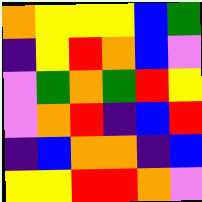[["orange", "yellow", "yellow", "yellow", "blue", "green"], ["indigo", "yellow", "red", "orange", "blue", "violet"], ["violet", "green", "orange", "green", "red", "yellow"], ["violet", "orange", "red", "indigo", "blue", "red"], ["indigo", "blue", "orange", "orange", "indigo", "blue"], ["yellow", "yellow", "red", "red", "orange", "violet"]]